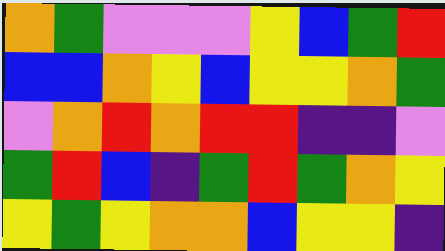[["orange", "green", "violet", "violet", "violet", "yellow", "blue", "green", "red"], ["blue", "blue", "orange", "yellow", "blue", "yellow", "yellow", "orange", "green"], ["violet", "orange", "red", "orange", "red", "red", "indigo", "indigo", "violet"], ["green", "red", "blue", "indigo", "green", "red", "green", "orange", "yellow"], ["yellow", "green", "yellow", "orange", "orange", "blue", "yellow", "yellow", "indigo"]]